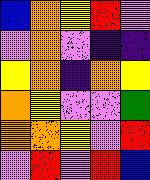[["blue", "orange", "yellow", "red", "violet"], ["violet", "orange", "violet", "indigo", "indigo"], ["yellow", "orange", "indigo", "orange", "yellow"], ["orange", "yellow", "violet", "violet", "green"], ["orange", "orange", "yellow", "violet", "red"], ["violet", "red", "violet", "red", "blue"]]